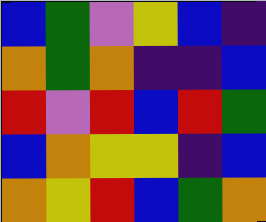[["blue", "green", "violet", "yellow", "blue", "indigo"], ["orange", "green", "orange", "indigo", "indigo", "blue"], ["red", "violet", "red", "blue", "red", "green"], ["blue", "orange", "yellow", "yellow", "indigo", "blue"], ["orange", "yellow", "red", "blue", "green", "orange"]]